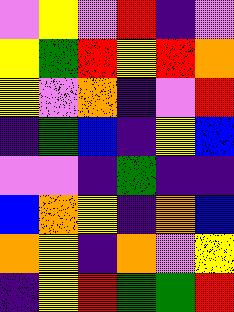[["violet", "yellow", "violet", "red", "indigo", "violet"], ["yellow", "green", "red", "yellow", "red", "orange"], ["yellow", "violet", "orange", "indigo", "violet", "red"], ["indigo", "green", "blue", "indigo", "yellow", "blue"], ["violet", "violet", "indigo", "green", "indigo", "indigo"], ["blue", "orange", "yellow", "indigo", "orange", "blue"], ["orange", "yellow", "indigo", "orange", "violet", "yellow"], ["indigo", "yellow", "red", "green", "green", "red"]]